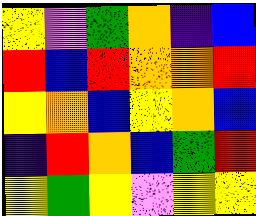[["yellow", "violet", "green", "orange", "indigo", "blue"], ["red", "blue", "red", "orange", "orange", "red"], ["yellow", "orange", "blue", "yellow", "orange", "blue"], ["indigo", "red", "orange", "blue", "green", "red"], ["yellow", "green", "yellow", "violet", "yellow", "yellow"]]